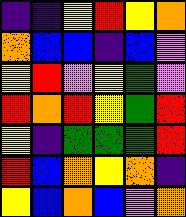[["indigo", "indigo", "yellow", "red", "yellow", "orange"], ["orange", "blue", "blue", "indigo", "blue", "violet"], ["yellow", "red", "violet", "yellow", "green", "violet"], ["red", "orange", "red", "yellow", "green", "red"], ["yellow", "indigo", "green", "green", "green", "red"], ["red", "blue", "orange", "yellow", "orange", "indigo"], ["yellow", "blue", "orange", "blue", "violet", "orange"]]